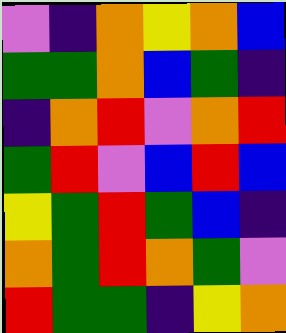[["violet", "indigo", "orange", "yellow", "orange", "blue"], ["green", "green", "orange", "blue", "green", "indigo"], ["indigo", "orange", "red", "violet", "orange", "red"], ["green", "red", "violet", "blue", "red", "blue"], ["yellow", "green", "red", "green", "blue", "indigo"], ["orange", "green", "red", "orange", "green", "violet"], ["red", "green", "green", "indigo", "yellow", "orange"]]